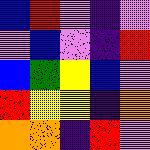[["blue", "red", "violet", "indigo", "violet"], ["violet", "blue", "violet", "indigo", "red"], ["blue", "green", "yellow", "blue", "violet"], ["red", "yellow", "yellow", "indigo", "orange"], ["orange", "orange", "indigo", "red", "violet"]]